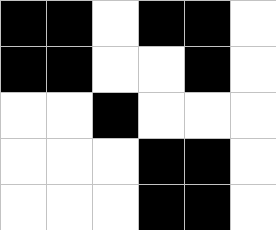[["black", "black", "white", "black", "black", "white"], ["black", "black", "white", "white", "black", "white"], ["white", "white", "black", "white", "white", "white"], ["white", "white", "white", "black", "black", "white"], ["white", "white", "white", "black", "black", "white"]]